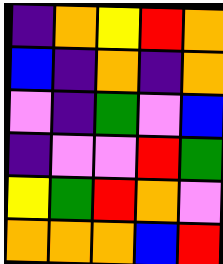[["indigo", "orange", "yellow", "red", "orange"], ["blue", "indigo", "orange", "indigo", "orange"], ["violet", "indigo", "green", "violet", "blue"], ["indigo", "violet", "violet", "red", "green"], ["yellow", "green", "red", "orange", "violet"], ["orange", "orange", "orange", "blue", "red"]]